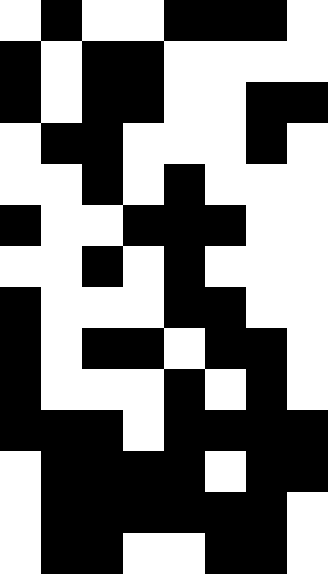[["white", "black", "white", "white", "black", "black", "black", "white"], ["black", "white", "black", "black", "white", "white", "white", "white"], ["black", "white", "black", "black", "white", "white", "black", "black"], ["white", "black", "black", "white", "white", "white", "black", "white"], ["white", "white", "black", "white", "black", "white", "white", "white"], ["black", "white", "white", "black", "black", "black", "white", "white"], ["white", "white", "black", "white", "black", "white", "white", "white"], ["black", "white", "white", "white", "black", "black", "white", "white"], ["black", "white", "black", "black", "white", "black", "black", "white"], ["black", "white", "white", "white", "black", "white", "black", "white"], ["black", "black", "black", "white", "black", "black", "black", "black"], ["white", "black", "black", "black", "black", "white", "black", "black"], ["white", "black", "black", "black", "black", "black", "black", "white"], ["white", "black", "black", "white", "white", "black", "black", "white"]]